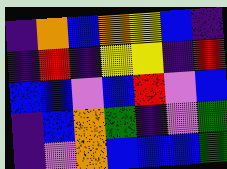[["indigo", "orange", "blue", "orange", "yellow", "blue", "indigo"], ["indigo", "red", "indigo", "yellow", "yellow", "indigo", "red"], ["blue", "blue", "violet", "blue", "red", "violet", "blue"], ["indigo", "blue", "orange", "green", "indigo", "violet", "green"], ["indigo", "violet", "orange", "blue", "blue", "blue", "green"]]